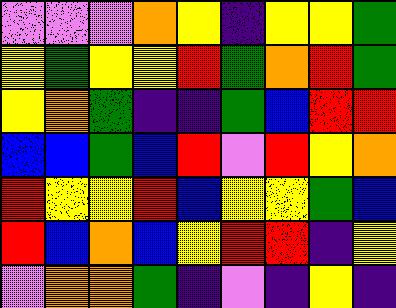[["violet", "violet", "violet", "orange", "yellow", "indigo", "yellow", "yellow", "green"], ["yellow", "green", "yellow", "yellow", "red", "green", "orange", "red", "green"], ["yellow", "orange", "green", "indigo", "indigo", "green", "blue", "red", "red"], ["blue", "blue", "green", "blue", "red", "violet", "red", "yellow", "orange"], ["red", "yellow", "yellow", "red", "blue", "yellow", "yellow", "green", "blue"], ["red", "blue", "orange", "blue", "yellow", "red", "red", "indigo", "yellow"], ["violet", "orange", "orange", "green", "indigo", "violet", "indigo", "yellow", "indigo"]]